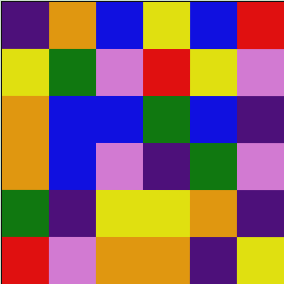[["indigo", "orange", "blue", "yellow", "blue", "red"], ["yellow", "green", "violet", "red", "yellow", "violet"], ["orange", "blue", "blue", "green", "blue", "indigo"], ["orange", "blue", "violet", "indigo", "green", "violet"], ["green", "indigo", "yellow", "yellow", "orange", "indigo"], ["red", "violet", "orange", "orange", "indigo", "yellow"]]